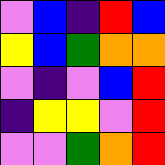[["violet", "blue", "indigo", "red", "blue"], ["yellow", "blue", "green", "orange", "orange"], ["violet", "indigo", "violet", "blue", "red"], ["indigo", "yellow", "yellow", "violet", "red"], ["violet", "violet", "green", "orange", "red"]]